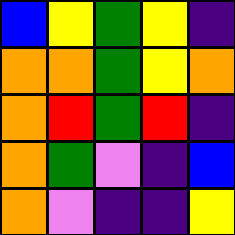[["blue", "yellow", "green", "yellow", "indigo"], ["orange", "orange", "green", "yellow", "orange"], ["orange", "red", "green", "red", "indigo"], ["orange", "green", "violet", "indigo", "blue"], ["orange", "violet", "indigo", "indigo", "yellow"]]